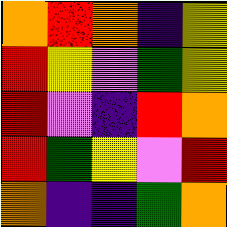[["orange", "red", "orange", "indigo", "yellow"], ["red", "yellow", "violet", "green", "yellow"], ["red", "violet", "indigo", "red", "orange"], ["red", "green", "yellow", "violet", "red"], ["orange", "indigo", "indigo", "green", "orange"]]